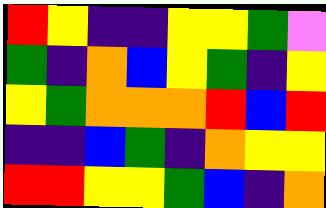[["red", "yellow", "indigo", "indigo", "yellow", "yellow", "green", "violet"], ["green", "indigo", "orange", "blue", "yellow", "green", "indigo", "yellow"], ["yellow", "green", "orange", "orange", "orange", "red", "blue", "red"], ["indigo", "indigo", "blue", "green", "indigo", "orange", "yellow", "yellow"], ["red", "red", "yellow", "yellow", "green", "blue", "indigo", "orange"]]